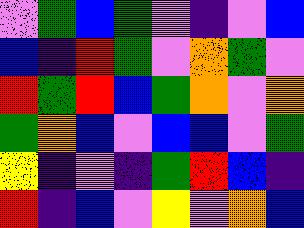[["violet", "green", "blue", "green", "violet", "indigo", "violet", "blue"], ["blue", "indigo", "red", "green", "violet", "orange", "green", "violet"], ["red", "green", "red", "blue", "green", "orange", "violet", "orange"], ["green", "orange", "blue", "violet", "blue", "blue", "violet", "green"], ["yellow", "indigo", "violet", "indigo", "green", "red", "blue", "indigo"], ["red", "indigo", "blue", "violet", "yellow", "violet", "orange", "blue"]]